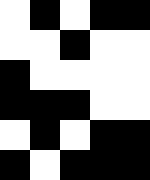[["white", "black", "white", "black", "black"], ["white", "white", "black", "white", "white"], ["black", "white", "white", "white", "white"], ["black", "black", "black", "white", "white"], ["white", "black", "white", "black", "black"], ["black", "white", "black", "black", "black"]]